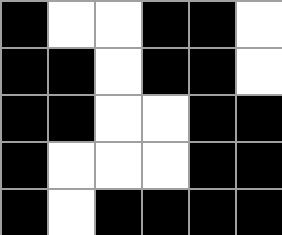[["black", "white", "white", "black", "black", "white"], ["black", "black", "white", "black", "black", "white"], ["black", "black", "white", "white", "black", "black"], ["black", "white", "white", "white", "black", "black"], ["black", "white", "black", "black", "black", "black"]]